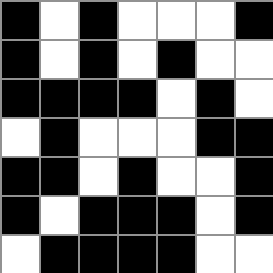[["black", "white", "black", "white", "white", "white", "black"], ["black", "white", "black", "white", "black", "white", "white"], ["black", "black", "black", "black", "white", "black", "white"], ["white", "black", "white", "white", "white", "black", "black"], ["black", "black", "white", "black", "white", "white", "black"], ["black", "white", "black", "black", "black", "white", "black"], ["white", "black", "black", "black", "black", "white", "white"]]